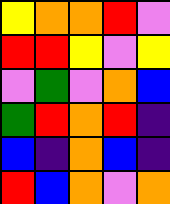[["yellow", "orange", "orange", "red", "violet"], ["red", "red", "yellow", "violet", "yellow"], ["violet", "green", "violet", "orange", "blue"], ["green", "red", "orange", "red", "indigo"], ["blue", "indigo", "orange", "blue", "indigo"], ["red", "blue", "orange", "violet", "orange"]]